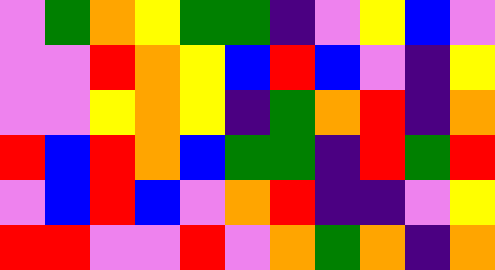[["violet", "green", "orange", "yellow", "green", "green", "indigo", "violet", "yellow", "blue", "violet"], ["violet", "violet", "red", "orange", "yellow", "blue", "red", "blue", "violet", "indigo", "yellow"], ["violet", "violet", "yellow", "orange", "yellow", "indigo", "green", "orange", "red", "indigo", "orange"], ["red", "blue", "red", "orange", "blue", "green", "green", "indigo", "red", "green", "red"], ["violet", "blue", "red", "blue", "violet", "orange", "red", "indigo", "indigo", "violet", "yellow"], ["red", "red", "violet", "violet", "red", "violet", "orange", "green", "orange", "indigo", "orange"]]